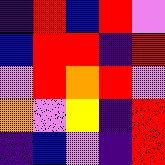[["indigo", "red", "blue", "red", "violet"], ["blue", "red", "red", "indigo", "red"], ["violet", "red", "orange", "red", "violet"], ["orange", "violet", "yellow", "indigo", "red"], ["indigo", "blue", "violet", "indigo", "red"]]